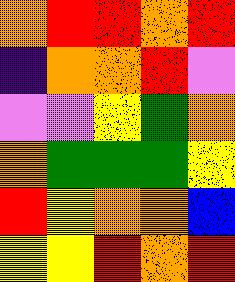[["orange", "red", "red", "orange", "red"], ["indigo", "orange", "orange", "red", "violet"], ["violet", "violet", "yellow", "green", "orange"], ["orange", "green", "green", "green", "yellow"], ["red", "yellow", "orange", "orange", "blue"], ["yellow", "yellow", "red", "orange", "red"]]